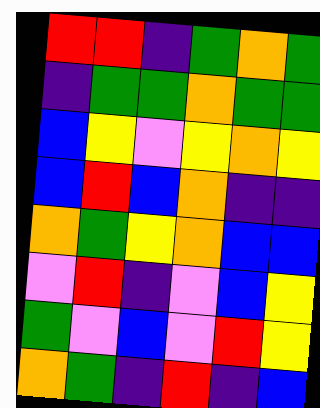[["red", "red", "indigo", "green", "orange", "green"], ["indigo", "green", "green", "orange", "green", "green"], ["blue", "yellow", "violet", "yellow", "orange", "yellow"], ["blue", "red", "blue", "orange", "indigo", "indigo"], ["orange", "green", "yellow", "orange", "blue", "blue"], ["violet", "red", "indigo", "violet", "blue", "yellow"], ["green", "violet", "blue", "violet", "red", "yellow"], ["orange", "green", "indigo", "red", "indigo", "blue"]]